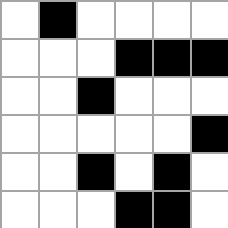[["white", "black", "white", "white", "white", "white"], ["white", "white", "white", "black", "black", "black"], ["white", "white", "black", "white", "white", "white"], ["white", "white", "white", "white", "white", "black"], ["white", "white", "black", "white", "black", "white"], ["white", "white", "white", "black", "black", "white"]]